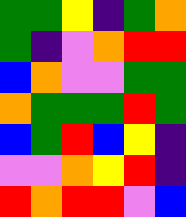[["green", "green", "yellow", "indigo", "green", "orange"], ["green", "indigo", "violet", "orange", "red", "red"], ["blue", "orange", "violet", "violet", "green", "green"], ["orange", "green", "green", "green", "red", "green"], ["blue", "green", "red", "blue", "yellow", "indigo"], ["violet", "violet", "orange", "yellow", "red", "indigo"], ["red", "orange", "red", "red", "violet", "blue"]]